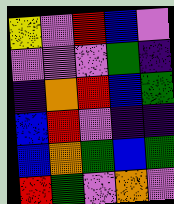[["yellow", "violet", "red", "blue", "violet"], ["violet", "violet", "violet", "green", "indigo"], ["indigo", "orange", "red", "blue", "green"], ["blue", "red", "violet", "indigo", "indigo"], ["blue", "orange", "green", "blue", "green"], ["red", "green", "violet", "orange", "violet"]]